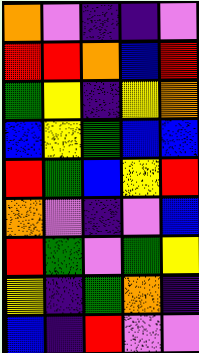[["orange", "violet", "indigo", "indigo", "violet"], ["red", "red", "orange", "blue", "red"], ["green", "yellow", "indigo", "yellow", "orange"], ["blue", "yellow", "green", "blue", "blue"], ["red", "green", "blue", "yellow", "red"], ["orange", "violet", "indigo", "violet", "blue"], ["red", "green", "violet", "green", "yellow"], ["yellow", "indigo", "green", "orange", "indigo"], ["blue", "indigo", "red", "violet", "violet"]]